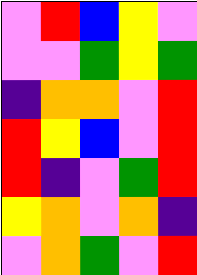[["violet", "red", "blue", "yellow", "violet"], ["violet", "violet", "green", "yellow", "green"], ["indigo", "orange", "orange", "violet", "red"], ["red", "yellow", "blue", "violet", "red"], ["red", "indigo", "violet", "green", "red"], ["yellow", "orange", "violet", "orange", "indigo"], ["violet", "orange", "green", "violet", "red"]]